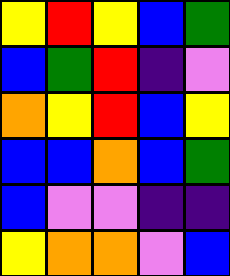[["yellow", "red", "yellow", "blue", "green"], ["blue", "green", "red", "indigo", "violet"], ["orange", "yellow", "red", "blue", "yellow"], ["blue", "blue", "orange", "blue", "green"], ["blue", "violet", "violet", "indigo", "indigo"], ["yellow", "orange", "orange", "violet", "blue"]]